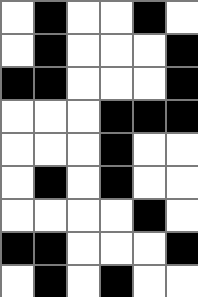[["white", "black", "white", "white", "black", "white"], ["white", "black", "white", "white", "white", "black"], ["black", "black", "white", "white", "white", "black"], ["white", "white", "white", "black", "black", "black"], ["white", "white", "white", "black", "white", "white"], ["white", "black", "white", "black", "white", "white"], ["white", "white", "white", "white", "black", "white"], ["black", "black", "white", "white", "white", "black"], ["white", "black", "white", "black", "white", "white"]]